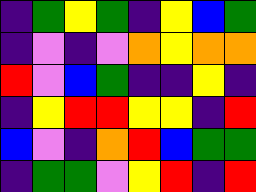[["indigo", "green", "yellow", "green", "indigo", "yellow", "blue", "green"], ["indigo", "violet", "indigo", "violet", "orange", "yellow", "orange", "orange"], ["red", "violet", "blue", "green", "indigo", "indigo", "yellow", "indigo"], ["indigo", "yellow", "red", "red", "yellow", "yellow", "indigo", "red"], ["blue", "violet", "indigo", "orange", "red", "blue", "green", "green"], ["indigo", "green", "green", "violet", "yellow", "red", "indigo", "red"]]